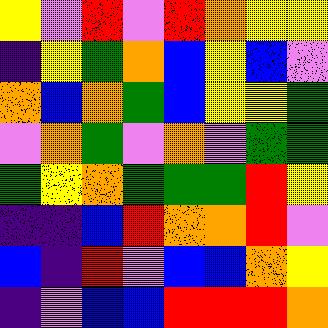[["yellow", "violet", "red", "violet", "red", "orange", "yellow", "yellow"], ["indigo", "yellow", "green", "orange", "blue", "yellow", "blue", "violet"], ["orange", "blue", "orange", "green", "blue", "yellow", "yellow", "green"], ["violet", "orange", "green", "violet", "orange", "violet", "green", "green"], ["green", "yellow", "orange", "green", "green", "green", "red", "yellow"], ["indigo", "indigo", "blue", "red", "orange", "orange", "red", "violet"], ["blue", "indigo", "red", "violet", "blue", "blue", "orange", "yellow"], ["indigo", "violet", "blue", "blue", "red", "red", "red", "orange"]]